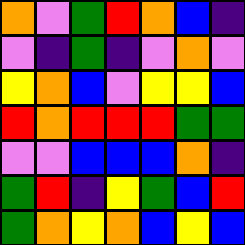[["orange", "violet", "green", "red", "orange", "blue", "indigo"], ["violet", "indigo", "green", "indigo", "violet", "orange", "violet"], ["yellow", "orange", "blue", "violet", "yellow", "yellow", "blue"], ["red", "orange", "red", "red", "red", "green", "green"], ["violet", "violet", "blue", "blue", "blue", "orange", "indigo"], ["green", "red", "indigo", "yellow", "green", "blue", "red"], ["green", "orange", "yellow", "orange", "blue", "yellow", "blue"]]